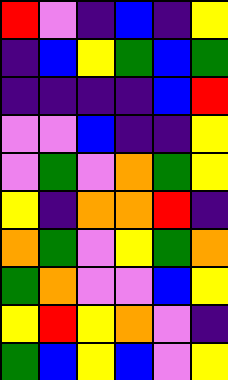[["red", "violet", "indigo", "blue", "indigo", "yellow"], ["indigo", "blue", "yellow", "green", "blue", "green"], ["indigo", "indigo", "indigo", "indigo", "blue", "red"], ["violet", "violet", "blue", "indigo", "indigo", "yellow"], ["violet", "green", "violet", "orange", "green", "yellow"], ["yellow", "indigo", "orange", "orange", "red", "indigo"], ["orange", "green", "violet", "yellow", "green", "orange"], ["green", "orange", "violet", "violet", "blue", "yellow"], ["yellow", "red", "yellow", "orange", "violet", "indigo"], ["green", "blue", "yellow", "blue", "violet", "yellow"]]